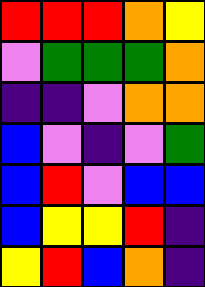[["red", "red", "red", "orange", "yellow"], ["violet", "green", "green", "green", "orange"], ["indigo", "indigo", "violet", "orange", "orange"], ["blue", "violet", "indigo", "violet", "green"], ["blue", "red", "violet", "blue", "blue"], ["blue", "yellow", "yellow", "red", "indigo"], ["yellow", "red", "blue", "orange", "indigo"]]